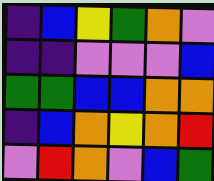[["indigo", "blue", "yellow", "green", "orange", "violet"], ["indigo", "indigo", "violet", "violet", "violet", "blue"], ["green", "green", "blue", "blue", "orange", "orange"], ["indigo", "blue", "orange", "yellow", "orange", "red"], ["violet", "red", "orange", "violet", "blue", "green"]]